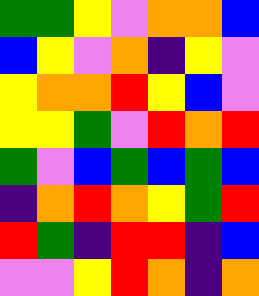[["green", "green", "yellow", "violet", "orange", "orange", "blue"], ["blue", "yellow", "violet", "orange", "indigo", "yellow", "violet"], ["yellow", "orange", "orange", "red", "yellow", "blue", "violet"], ["yellow", "yellow", "green", "violet", "red", "orange", "red"], ["green", "violet", "blue", "green", "blue", "green", "blue"], ["indigo", "orange", "red", "orange", "yellow", "green", "red"], ["red", "green", "indigo", "red", "red", "indigo", "blue"], ["violet", "violet", "yellow", "red", "orange", "indigo", "orange"]]